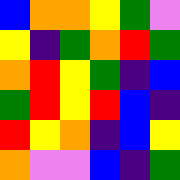[["blue", "orange", "orange", "yellow", "green", "violet"], ["yellow", "indigo", "green", "orange", "red", "green"], ["orange", "red", "yellow", "green", "indigo", "blue"], ["green", "red", "yellow", "red", "blue", "indigo"], ["red", "yellow", "orange", "indigo", "blue", "yellow"], ["orange", "violet", "violet", "blue", "indigo", "green"]]